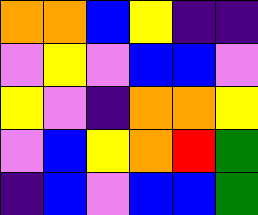[["orange", "orange", "blue", "yellow", "indigo", "indigo"], ["violet", "yellow", "violet", "blue", "blue", "violet"], ["yellow", "violet", "indigo", "orange", "orange", "yellow"], ["violet", "blue", "yellow", "orange", "red", "green"], ["indigo", "blue", "violet", "blue", "blue", "green"]]